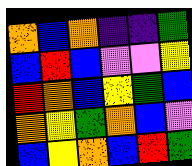[["orange", "blue", "orange", "indigo", "indigo", "green"], ["blue", "red", "blue", "violet", "violet", "yellow"], ["red", "orange", "blue", "yellow", "green", "blue"], ["orange", "yellow", "green", "orange", "blue", "violet"], ["blue", "yellow", "orange", "blue", "red", "green"]]